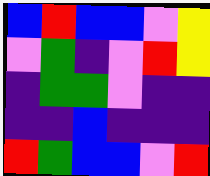[["blue", "red", "blue", "blue", "violet", "yellow"], ["violet", "green", "indigo", "violet", "red", "yellow"], ["indigo", "green", "green", "violet", "indigo", "indigo"], ["indigo", "indigo", "blue", "indigo", "indigo", "indigo"], ["red", "green", "blue", "blue", "violet", "red"]]